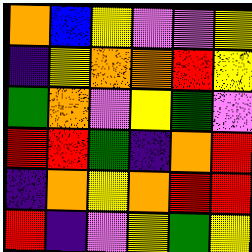[["orange", "blue", "yellow", "violet", "violet", "yellow"], ["indigo", "yellow", "orange", "orange", "red", "yellow"], ["green", "orange", "violet", "yellow", "green", "violet"], ["red", "red", "green", "indigo", "orange", "red"], ["indigo", "orange", "yellow", "orange", "red", "red"], ["red", "indigo", "violet", "yellow", "green", "yellow"]]